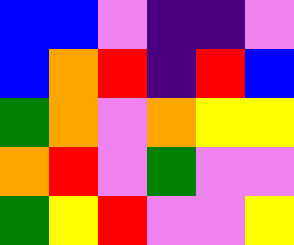[["blue", "blue", "violet", "indigo", "indigo", "violet"], ["blue", "orange", "red", "indigo", "red", "blue"], ["green", "orange", "violet", "orange", "yellow", "yellow"], ["orange", "red", "violet", "green", "violet", "violet"], ["green", "yellow", "red", "violet", "violet", "yellow"]]